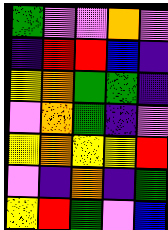[["green", "violet", "violet", "orange", "violet"], ["indigo", "red", "red", "blue", "indigo"], ["yellow", "orange", "green", "green", "indigo"], ["violet", "orange", "green", "indigo", "violet"], ["yellow", "orange", "yellow", "yellow", "red"], ["violet", "indigo", "orange", "indigo", "green"], ["yellow", "red", "green", "violet", "blue"]]